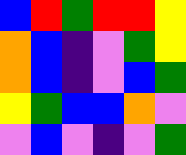[["blue", "red", "green", "red", "red", "yellow"], ["orange", "blue", "indigo", "violet", "green", "yellow"], ["orange", "blue", "indigo", "violet", "blue", "green"], ["yellow", "green", "blue", "blue", "orange", "violet"], ["violet", "blue", "violet", "indigo", "violet", "green"]]